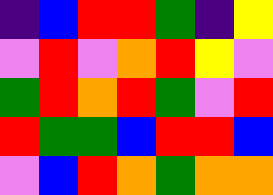[["indigo", "blue", "red", "red", "green", "indigo", "yellow"], ["violet", "red", "violet", "orange", "red", "yellow", "violet"], ["green", "red", "orange", "red", "green", "violet", "red"], ["red", "green", "green", "blue", "red", "red", "blue"], ["violet", "blue", "red", "orange", "green", "orange", "orange"]]